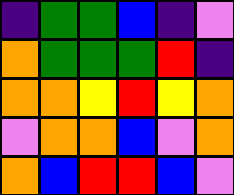[["indigo", "green", "green", "blue", "indigo", "violet"], ["orange", "green", "green", "green", "red", "indigo"], ["orange", "orange", "yellow", "red", "yellow", "orange"], ["violet", "orange", "orange", "blue", "violet", "orange"], ["orange", "blue", "red", "red", "blue", "violet"]]